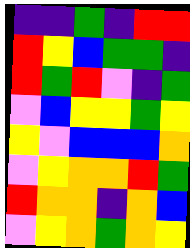[["indigo", "indigo", "green", "indigo", "red", "red"], ["red", "yellow", "blue", "green", "green", "indigo"], ["red", "green", "red", "violet", "indigo", "green"], ["violet", "blue", "yellow", "yellow", "green", "yellow"], ["yellow", "violet", "blue", "blue", "blue", "orange"], ["violet", "yellow", "orange", "orange", "red", "green"], ["red", "orange", "orange", "indigo", "orange", "blue"], ["violet", "yellow", "orange", "green", "orange", "yellow"]]